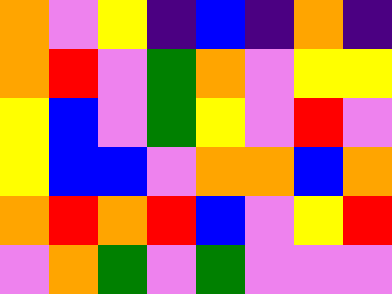[["orange", "violet", "yellow", "indigo", "blue", "indigo", "orange", "indigo"], ["orange", "red", "violet", "green", "orange", "violet", "yellow", "yellow"], ["yellow", "blue", "violet", "green", "yellow", "violet", "red", "violet"], ["yellow", "blue", "blue", "violet", "orange", "orange", "blue", "orange"], ["orange", "red", "orange", "red", "blue", "violet", "yellow", "red"], ["violet", "orange", "green", "violet", "green", "violet", "violet", "violet"]]